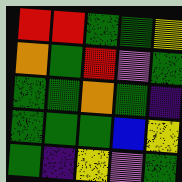[["red", "red", "green", "green", "yellow"], ["orange", "green", "red", "violet", "green"], ["green", "green", "orange", "green", "indigo"], ["green", "green", "green", "blue", "yellow"], ["green", "indigo", "yellow", "violet", "green"]]